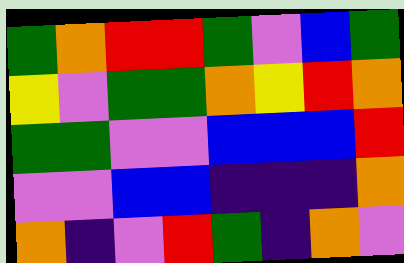[["green", "orange", "red", "red", "green", "violet", "blue", "green"], ["yellow", "violet", "green", "green", "orange", "yellow", "red", "orange"], ["green", "green", "violet", "violet", "blue", "blue", "blue", "red"], ["violet", "violet", "blue", "blue", "indigo", "indigo", "indigo", "orange"], ["orange", "indigo", "violet", "red", "green", "indigo", "orange", "violet"]]